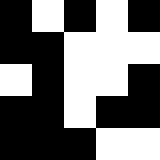[["black", "white", "black", "white", "black"], ["black", "black", "white", "white", "white"], ["white", "black", "white", "white", "black"], ["black", "black", "white", "black", "black"], ["black", "black", "black", "white", "white"]]